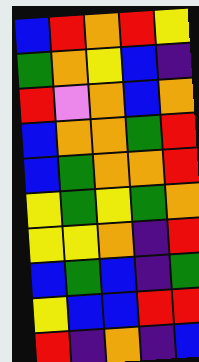[["blue", "red", "orange", "red", "yellow"], ["green", "orange", "yellow", "blue", "indigo"], ["red", "violet", "orange", "blue", "orange"], ["blue", "orange", "orange", "green", "red"], ["blue", "green", "orange", "orange", "red"], ["yellow", "green", "yellow", "green", "orange"], ["yellow", "yellow", "orange", "indigo", "red"], ["blue", "green", "blue", "indigo", "green"], ["yellow", "blue", "blue", "red", "red"], ["red", "indigo", "orange", "indigo", "blue"]]